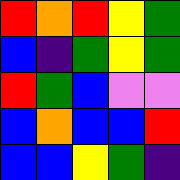[["red", "orange", "red", "yellow", "green"], ["blue", "indigo", "green", "yellow", "green"], ["red", "green", "blue", "violet", "violet"], ["blue", "orange", "blue", "blue", "red"], ["blue", "blue", "yellow", "green", "indigo"]]